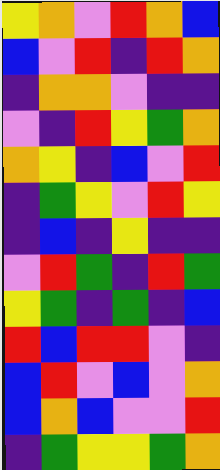[["yellow", "orange", "violet", "red", "orange", "blue"], ["blue", "violet", "red", "indigo", "red", "orange"], ["indigo", "orange", "orange", "violet", "indigo", "indigo"], ["violet", "indigo", "red", "yellow", "green", "orange"], ["orange", "yellow", "indigo", "blue", "violet", "red"], ["indigo", "green", "yellow", "violet", "red", "yellow"], ["indigo", "blue", "indigo", "yellow", "indigo", "indigo"], ["violet", "red", "green", "indigo", "red", "green"], ["yellow", "green", "indigo", "green", "indigo", "blue"], ["red", "blue", "red", "red", "violet", "indigo"], ["blue", "red", "violet", "blue", "violet", "orange"], ["blue", "orange", "blue", "violet", "violet", "red"], ["indigo", "green", "yellow", "yellow", "green", "orange"]]